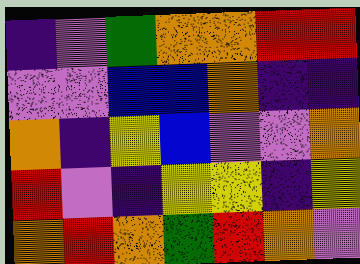[["indigo", "violet", "green", "orange", "orange", "red", "red"], ["violet", "violet", "blue", "blue", "orange", "indigo", "indigo"], ["orange", "indigo", "yellow", "blue", "violet", "violet", "orange"], ["red", "violet", "indigo", "yellow", "yellow", "indigo", "yellow"], ["orange", "red", "orange", "green", "red", "orange", "violet"]]